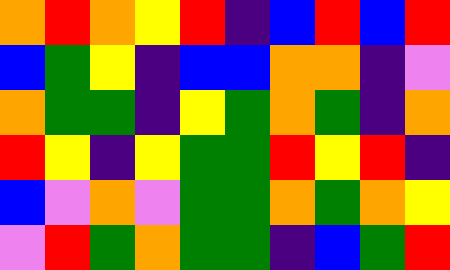[["orange", "red", "orange", "yellow", "red", "indigo", "blue", "red", "blue", "red"], ["blue", "green", "yellow", "indigo", "blue", "blue", "orange", "orange", "indigo", "violet"], ["orange", "green", "green", "indigo", "yellow", "green", "orange", "green", "indigo", "orange"], ["red", "yellow", "indigo", "yellow", "green", "green", "red", "yellow", "red", "indigo"], ["blue", "violet", "orange", "violet", "green", "green", "orange", "green", "orange", "yellow"], ["violet", "red", "green", "orange", "green", "green", "indigo", "blue", "green", "red"]]